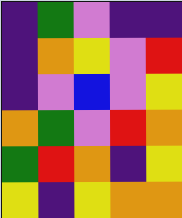[["indigo", "green", "violet", "indigo", "indigo"], ["indigo", "orange", "yellow", "violet", "red"], ["indigo", "violet", "blue", "violet", "yellow"], ["orange", "green", "violet", "red", "orange"], ["green", "red", "orange", "indigo", "yellow"], ["yellow", "indigo", "yellow", "orange", "orange"]]